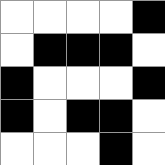[["white", "white", "white", "white", "black"], ["white", "black", "black", "black", "white"], ["black", "white", "white", "white", "black"], ["black", "white", "black", "black", "white"], ["white", "white", "white", "black", "white"]]